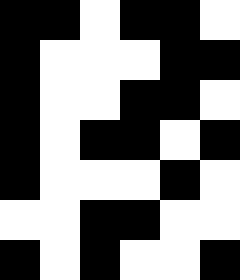[["black", "black", "white", "black", "black", "white"], ["black", "white", "white", "white", "black", "black"], ["black", "white", "white", "black", "black", "white"], ["black", "white", "black", "black", "white", "black"], ["black", "white", "white", "white", "black", "white"], ["white", "white", "black", "black", "white", "white"], ["black", "white", "black", "white", "white", "black"]]